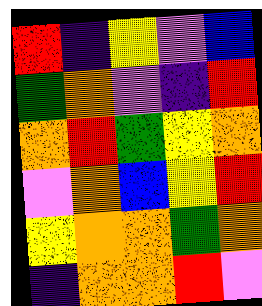[["red", "indigo", "yellow", "violet", "blue"], ["green", "orange", "violet", "indigo", "red"], ["orange", "red", "green", "yellow", "orange"], ["violet", "orange", "blue", "yellow", "red"], ["yellow", "orange", "orange", "green", "orange"], ["indigo", "orange", "orange", "red", "violet"]]